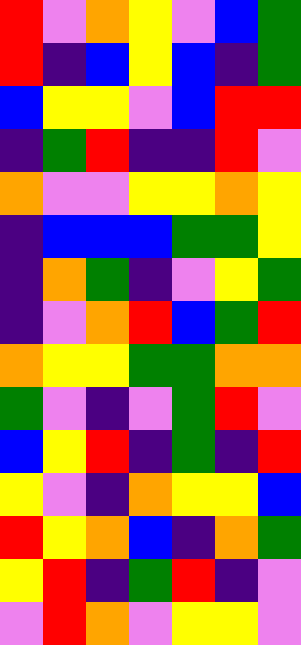[["red", "violet", "orange", "yellow", "violet", "blue", "green"], ["red", "indigo", "blue", "yellow", "blue", "indigo", "green"], ["blue", "yellow", "yellow", "violet", "blue", "red", "red"], ["indigo", "green", "red", "indigo", "indigo", "red", "violet"], ["orange", "violet", "violet", "yellow", "yellow", "orange", "yellow"], ["indigo", "blue", "blue", "blue", "green", "green", "yellow"], ["indigo", "orange", "green", "indigo", "violet", "yellow", "green"], ["indigo", "violet", "orange", "red", "blue", "green", "red"], ["orange", "yellow", "yellow", "green", "green", "orange", "orange"], ["green", "violet", "indigo", "violet", "green", "red", "violet"], ["blue", "yellow", "red", "indigo", "green", "indigo", "red"], ["yellow", "violet", "indigo", "orange", "yellow", "yellow", "blue"], ["red", "yellow", "orange", "blue", "indigo", "orange", "green"], ["yellow", "red", "indigo", "green", "red", "indigo", "violet"], ["violet", "red", "orange", "violet", "yellow", "yellow", "violet"]]